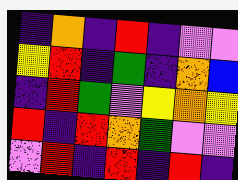[["indigo", "orange", "indigo", "red", "indigo", "violet", "violet"], ["yellow", "red", "indigo", "green", "indigo", "orange", "blue"], ["indigo", "red", "green", "violet", "yellow", "orange", "yellow"], ["red", "indigo", "red", "orange", "green", "violet", "violet"], ["violet", "red", "indigo", "red", "indigo", "red", "indigo"]]